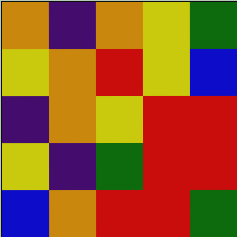[["orange", "indigo", "orange", "yellow", "green"], ["yellow", "orange", "red", "yellow", "blue"], ["indigo", "orange", "yellow", "red", "red"], ["yellow", "indigo", "green", "red", "red"], ["blue", "orange", "red", "red", "green"]]